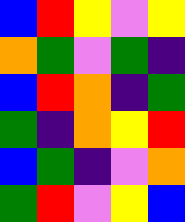[["blue", "red", "yellow", "violet", "yellow"], ["orange", "green", "violet", "green", "indigo"], ["blue", "red", "orange", "indigo", "green"], ["green", "indigo", "orange", "yellow", "red"], ["blue", "green", "indigo", "violet", "orange"], ["green", "red", "violet", "yellow", "blue"]]